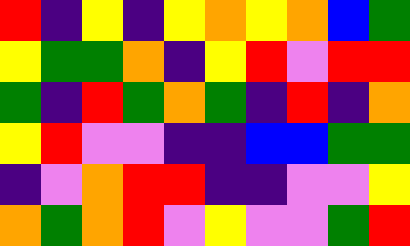[["red", "indigo", "yellow", "indigo", "yellow", "orange", "yellow", "orange", "blue", "green"], ["yellow", "green", "green", "orange", "indigo", "yellow", "red", "violet", "red", "red"], ["green", "indigo", "red", "green", "orange", "green", "indigo", "red", "indigo", "orange"], ["yellow", "red", "violet", "violet", "indigo", "indigo", "blue", "blue", "green", "green"], ["indigo", "violet", "orange", "red", "red", "indigo", "indigo", "violet", "violet", "yellow"], ["orange", "green", "orange", "red", "violet", "yellow", "violet", "violet", "green", "red"]]